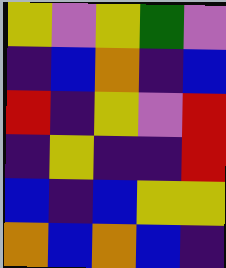[["yellow", "violet", "yellow", "green", "violet"], ["indigo", "blue", "orange", "indigo", "blue"], ["red", "indigo", "yellow", "violet", "red"], ["indigo", "yellow", "indigo", "indigo", "red"], ["blue", "indigo", "blue", "yellow", "yellow"], ["orange", "blue", "orange", "blue", "indigo"]]